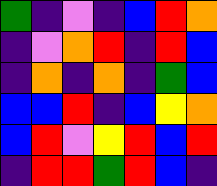[["green", "indigo", "violet", "indigo", "blue", "red", "orange"], ["indigo", "violet", "orange", "red", "indigo", "red", "blue"], ["indigo", "orange", "indigo", "orange", "indigo", "green", "blue"], ["blue", "blue", "red", "indigo", "blue", "yellow", "orange"], ["blue", "red", "violet", "yellow", "red", "blue", "red"], ["indigo", "red", "red", "green", "red", "blue", "indigo"]]